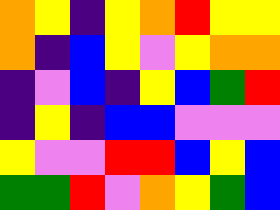[["orange", "yellow", "indigo", "yellow", "orange", "red", "yellow", "yellow"], ["orange", "indigo", "blue", "yellow", "violet", "yellow", "orange", "orange"], ["indigo", "violet", "blue", "indigo", "yellow", "blue", "green", "red"], ["indigo", "yellow", "indigo", "blue", "blue", "violet", "violet", "violet"], ["yellow", "violet", "violet", "red", "red", "blue", "yellow", "blue"], ["green", "green", "red", "violet", "orange", "yellow", "green", "blue"]]